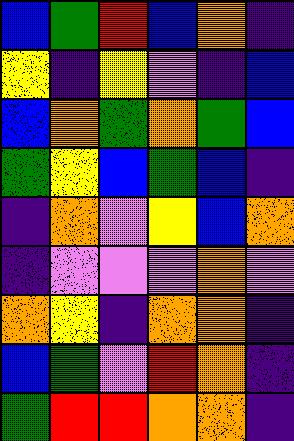[["blue", "green", "red", "blue", "orange", "indigo"], ["yellow", "indigo", "yellow", "violet", "indigo", "blue"], ["blue", "orange", "green", "orange", "green", "blue"], ["green", "yellow", "blue", "green", "blue", "indigo"], ["indigo", "orange", "violet", "yellow", "blue", "orange"], ["indigo", "violet", "violet", "violet", "orange", "violet"], ["orange", "yellow", "indigo", "orange", "orange", "indigo"], ["blue", "green", "violet", "red", "orange", "indigo"], ["green", "red", "red", "orange", "orange", "indigo"]]